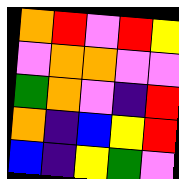[["orange", "red", "violet", "red", "yellow"], ["violet", "orange", "orange", "violet", "violet"], ["green", "orange", "violet", "indigo", "red"], ["orange", "indigo", "blue", "yellow", "red"], ["blue", "indigo", "yellow", "green", "violet"]]